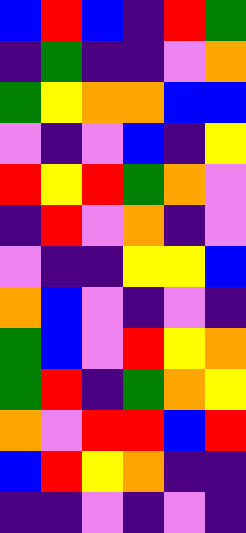[["blue", "red", "blue", "indigo", "red", "green"], ["indigo", "green", "indigo", "indigo", "violet", "orange"], ["green", "yellow", "orange", "orange", "blue", "blue"], ["violet", "indigo", "violet", "blue", "indigo", "yellow"], ["red", "yellow", "red", "green", "orange", "violet"], ["indigo", "red", "violet", "orange", "indigo", "violet"], ["violet", "indigo", "indigo", "yellow", "yellow", "blue"], ["orange", "blue", "violet", "indigo", "violet", "indigo"], ["green", "blue", "violet", "red", "yellow", "orange"], ["green", "red", "indigo", "green", "orange", "yellow"], ["orange", "violet", "red", "red", "blue", "red"], ["blue", "red", "yellow", "orange", "indigo", "indigo"], ["indigo", "indigo", "violet", "indigo", "violet", "indigo"]]